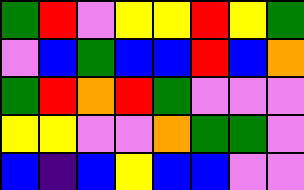[["green", "red", "violet", "yellow", "yellow", "red", "yellow", "green"], ["violet", "blue", "green", "blue", "blue", "red", "blue", "orange"], ["green", "red", "orange", "red", "green", "violet", "violet", "violet"], ["yellow", "yellow", "violet", "violet", "orange", "green", "green", "violet"], ["blue", "indigo", "blue", "yellow", "blue", "blue", "violet", "violet"]]